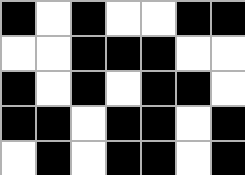[["black", "white", "black", "white", "white", "black", "black"], ["white", "white", "black", "black", "black", "white", "white"], ["black", "white", "black", "white", "black", "black", "white"], ["black", "black", "white", "black", "black", "white", "black"], ["white", "black", "white", "black", "black", "white", "black"]]